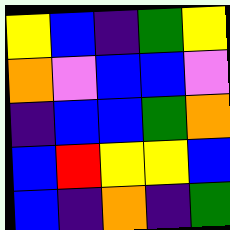[["yellow", "blue", "indigo", "green", "yellow"], ["orange", "violet", "blue", "blue", "violet"], ["indigo", "blue", "blue", "green", "orange"], ["blue", "red", "yellow", "yellow", "blue"], ["blue", "indigo", "orange", "indigo", "green"]]